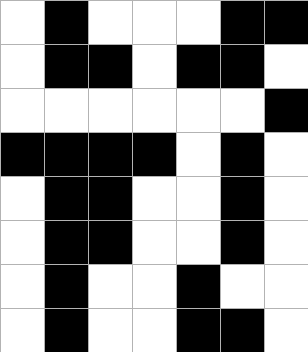[["white", "black", "white", "white", "white", "black", "black"], ["white", "black", "black", "white", "black", "black", "white"], ["white", "white", "white", "white", "white", "white", "black"], ["black", "black", "black", "black", "white", "black", "white"], ["white", "black", "black", "white", "white", "black", "white"], ["white", "black", "black", "white", "white", "black", "white"], ["white", "black", "white", "white", "black", "white", "white"], ["white", "black", "white", "white", "black", "black", "white"]]